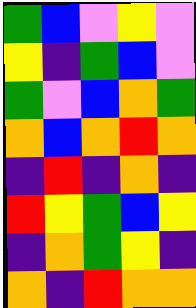[["green", "blue", "violet", "yellow", "violet"], ["yellow", "indigo", "green", "blue", "violet"], ["green", "violet", "blue", "orange", "green"], ["orange", "blue", "orange", "red", "orange"], ["indigo", "red", "indigo", "orange", "indigo"], ["red", "yellow", "green", "blue", "yellow"], ["indigo", "orange", "green", "yellow", "indigo"], ["orange", "indigo", "red", "orange", "orange"]]